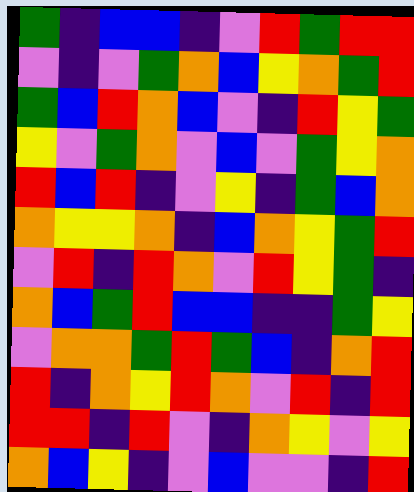[["green", "indigo", "blue", "blue", "indigo", "violet", "red", "green", "red", "red"], ["violet", "indigo", "violet", "green", "orange", "blue", "yellow", "orange", "green", "red"], ["green", "blue", "red", "orange", "blue", "violet", "indigo", "red", "yellow", "green"], ["yellow", "violet", "green", "orange", "violet", "blue", "violet", "green", "yellow", "orange"], ["red", "blue", "red", "indigo", "violet", "yellow", "indigo", "green", "blue", "orange"], ["orange", "yellow", "yellow", "orange", "indigo", "blue", "orange", "yellow", "green", "red"], ["violet", "red", "indigo", "red", "orange", "violet", "red", "yellow", "green", "indigo"], ["orange", "blue", "green", "red", "blue", "blue", "indigo", "indigo", "green", "yellow"], ["violet", "orange", "orange", "green", "red", "green", "blue", "indigo", "orange", "red"], ["red", "indigo", "orange", "yellow", "red", "orange", "violet", "red", "indigo", "red"], ["red", "red", "indigo", "red", "violet", "indigo", "orange", "yellow", "violet", "yellow"], ["orange", "blue", "yellow", "indigo", "violet", "blue", "violet", "violet", "indigo", "red"]]